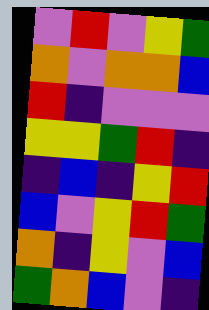[["violet", "red", "violet", "yellow", "green"], ["orange", "violet", "orange", "orange", "blue"], ["red", "indigo", "violet", "violet", "violet"], ["yellow", "yellow", "green", "red", "indigo"], ["indigo", "blue", "indigo", "yellow", "red"], ["blue", "violet", "yellow", "red", "green"], ["orange", "indigo", "yellow", "violet", "blue"], ["green", "orange", "blue", "violet", "indigo"]]